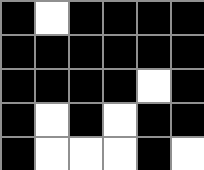[["black", "white", "black", "black", "black", "black"], ["black", "black", "black", "black", "black", "black"], ["black", "black", "black", "black", "white", "black"], ["black", "white", "black", "white", "black", "black"], ["black", "white", "white", "white", "black", "white"]]